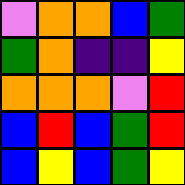[["violet", "orange", "orange", "blue", "green"], ["green", "orange", "indigo", "indigo", "yellow"], ["orange", "orange", "orange", "violet", "red"], ["blue", "red", "blue", "green", "red"], ["blue", "yellow", "blue", "green", "yellow"]]